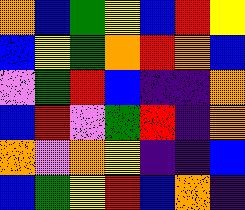[["orange", "blue", "green", "yellow", "blue", "red", "yellow"], ["blue", "yellow", "green", "orange", "red", "orange", "blue"], ["violet", "green", "red", "blue", "indigo", "indigo", "orange"], ["blue", "red", "violet", "green", "red", "indigo", "orange"], ["orange", "violet", "orange", "yellow", "indigo", "indigo", "blue"], ["blue", "green", "yellow", "red", "blue", "orange", "indigo"]]